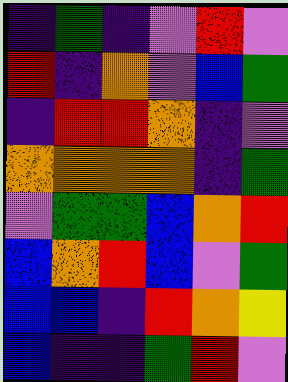[["indigo", "green", "indigo", "violet", "red", "violet"], ["red", "indigo", "orange", "violet", "blue", "green"], ["indigo", "red", "red", "orange", "indigo", "violet"], ["orange", "orange", "orange", "orange", "indigo", "green"], ["violet", "green", "green", "blue", "orange", "red"], ["blue", "orange", "red", "blue", "violet", "green"], ["blue", "blue", "indigo", "red", "orange", "yellow"], ["blue", "indigo", "indigo", "green", "red", "violet"]]